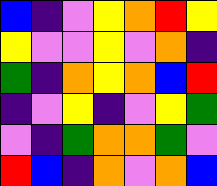[["blue", "indigo", "violet", "yellow", "orange", "red", "yellow"], ["yellow", "violet", "violet", "yellow", "violet", "orange", "indigo"], ["green", "indigo", "orange", "yellow", "orange", "blue", "red"], ["indigo", "violet", "yellow", "indigo", "violet", "yellow", "green"], ["violet", "indigo", "green", "orange", "orange", "green", "violet"], ["red", "blue", "indigo", "orange", "violet", "orange", "blue"]]